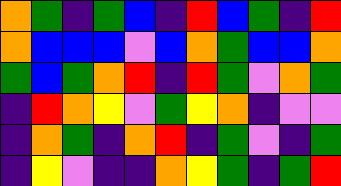[["orange", "green", "indigo", "green", "blue", "indigo", "red", "blue", "green", "indigo", "red"], ["orange", "blue", "blue", "blue", "violet", "blue", "orange", "green", "blue", "blue", "orange"], ["green", "blue", "green", "orange", "red", "indigo", "red", "green", "violet", "orange", "green"], ["indigo", "red", "orange", "yellow", "violet", "green", "yellow", "orange", "indigo", "violet", "violet"], ["indigo", "orange", "green", "indigo", "orange", "red", "indigo", "green", "violet", "indigo", "green"], ["indigo", "yellow", "violet", "indigo", "indigo", "orange", "yellow", "green", "indigo", "green", "red"]]